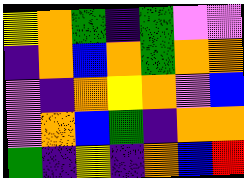[["yellow", "orange", "green", "indigo", "green", "violet", "violet"], ["indigo", "orange", "blue", "orange", "green", "orange", "orange"], ["violet", "indigo", "orange", "yellow", "orange", "violet", "blue"], ["violet", "orange", "blue", "green", "indigo", "orange", "orange"], ["green", "indigo", "yellow", "indigo", "orange", "blue", "red"]]